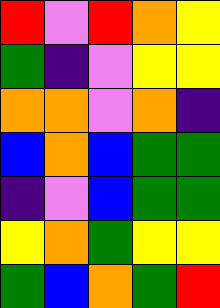[["red", "violet", "red", "orange", "yellow"], ["green", "indigo", "violet", "yellow", "yellow"], ["orange", "orange", "violet", "orange", "indigo"], ["blue", "orange", "blue", "green", "green"], ["indigo", "violet", "blue", "green", "green"], ["yellow", "orange", "green", "yellow", "yellow"], ["green", "blue", "orange", "green", "red"]]